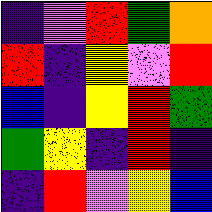[["indigo", "violet", "red", "green", "orange"], ["red", "indigo", "yellow", "violet", "red"], ["blue", "indigo", "yellow", "red", "green"], ["green", "yellow", "indigo", "red", "indigo"], ["indigo", "red", "violet", "yellow", "blue"]]